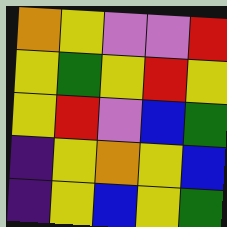[["orange", "yellow", "violet", "violet", "red"], ["yellow", "green", "yellow", "red", "yellow"], ["yellow", "red", "violet", "blue", "green"], ["indigo", "yellow", "orange", "yellow", "blue"], ["indigo", "yellow", "blue", "yellow", "green"]]